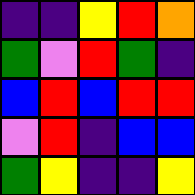[["indigo", "indigo", "yellow", "red", "orange"], ["green", "violet", "red", "green", "indigo"], ["blue", "red", "blue", "red", "red"], ["violet", "red", "indigo", "blue", "blue"], ["green", "yellow", "indigo", "indigo", "yellow"]]